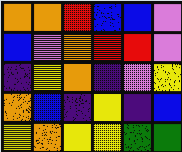[["orange", "orange", "red", "blue", "blue", "violet"], ["blue", "violet", "orange", "red", "red", "violet"], ["indigo", "yellow", "orange", "indigo", "violet", "yellow"], ["orange", "blue", "indigo", "yellow", "indigo", "blue"], ["yellow", "orange", "yellow", "yellow", "green", "green"]]